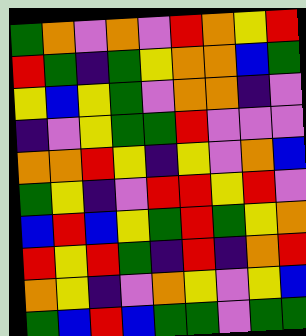[["green", "orange", "violet", "orange", "violet", "red", "orange", "yellow", "red"], ["red", "green", "indigo", "green", "yellow", "orange", "orange", "blue", "green"], ["yellow", "blue", "yellow", "green", "violet", "orange", "orange", "indigo", "violet"], ["indigo", "violet", "yellow", "green", "green", "red", "violet", "violet", "violet"], ["orange", "orange", "red", "yellow", "indigo", "yellow", "violet", "orange", "blue"], ["green", "yellow", "indigo", "violet", "red", "red", "yellow", "red", "violet"], ["blue", "red", "blue", "yellow", "green", "red", "green", "yellow", "orange"], ["red", "yellow", "red", "green", "indigo", "red", "indigo", "orange", "red"], ["orange", "yellow", "indigo", "violet", "orange", "yellow", "violet", "yellow", "blue"], ["green", "blue", "red", "blue", "green", "green", "violet", "green", "green"]]